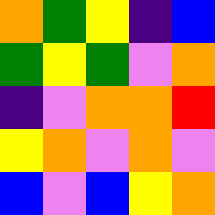[["orange", "green", "yellow", "indigo", "blue"], ["green", "yellow", "green", "violet", "orange"], ["indigo", "violet", "orange", "orange", "red"], ["yellow", "orange", "violet", "orange", "violet"], ["blue", "violet", "blue", "yellow", "orange"]]